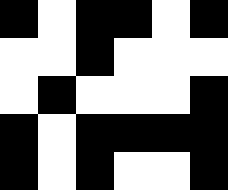[["black", "white", "black", "black", "white", "black"], ["white", "white", "black", "white", "white", "white"], ["white", "black", "white", "white", "white", "black"], ["black", "white", "black", "black", "black", "black"], ["black", "white", "black", "white", "white", "black"]]